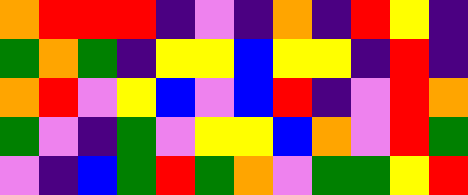[["orange", "red", "red", "red", "indigo", "violet", "indigo", "orange", "indigo", "red", "yellow", "indigo"], ["green", "orange", "green", "indigo", "yellow", "yellow", "blue", "yellow", "yellow", "indigo", "red", "indigo"], ["orange", "red", "violet", "yellow", "blue", "violet", "blue", "red", "indigo", "violet", "red", "orange"], ["green", "violet", "indigo", "green", "violet", "yellow", "yellow", "blue", "orange", "violet", "red", "green"], ["violet", "indigo", "blue", "green", "red", "green", "orange", "violet", "green", "green", "yellow", "red"]]